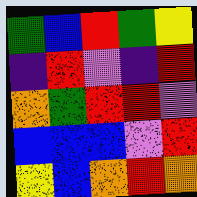[["green", "blue", "red", "green", "yellow"], ["indigo", "red", "violet", "indigo", "red"], ["orange", "green", "red", "red", "violet"], ["blue", "blue", "blue", "violet", "red"], ["yellow", "blue", "orange", "red", "orange"]]